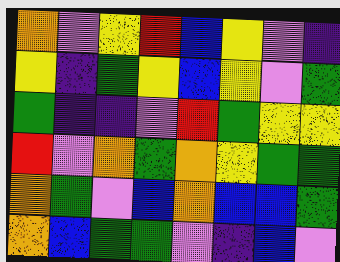[["orange", "violet", "yellow", "red", "blue", "yellow", "violet", "indigo"], ["yellow", "indigo", "green", "yellow", "blue", "yellow", "violet", "green"], ["green", "indigo", "indigo", "violet", "red", "green", "yellow", "yellow"], ["red", "violet", "orange", "green", "orange", "yellow", "green", "green"], ["orange", "green", "violet", "blue", "orange", "blue", "blue", "green"], ["orange", "blue", "green", "green", "violet", "indigo", "blue", "violet"]]